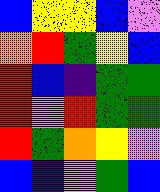[["blue", "yellow", "yellow", "blue", "violet"], ["orange", "red", "green", "yellow", "blue"], ["red", "blue", "indigo", "green", "green"], ["red", "violet", "red", "green", "green"], ["red", "green", "orange", "yellow", "violet"], ["blue", "indigo", "violet", "green", "blue"]]